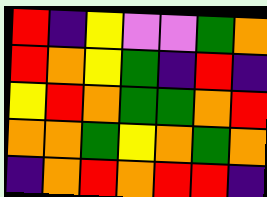[["red", "indigo", "yellow", "violet", "violet", "green", "orange"], ["red", "orange", "yellow", "green", "indigo", "red", "indigo"], ["yellow", "red", "orange", "green", "green", "orange", "red"], ["orange", "orange", "green", "yellow", "orange", "green", "orange"], ["indigo", "orange", "red", "orange", "red", "red", "indigo"]]